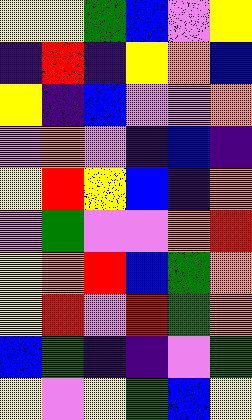[["yellow", "yellow", "green", "blue", "violet", "yellow"], ["indigo", "red", "indigo", "yellow", "orange", "blue"], ["yellow", "indigo", "blue", "violet", "violet", "orange"], ["violet", "orange", "violet", "indigo", "blue", "indigo"], ["yellow", "red", "yellow", "blue", "indigo", "orange"], ["violet", "green", "violet", "violet", "orange", "red"], ["yellow", "orange", "red", "blue", "green", "orange"], ["yellow", "red", "violet", "red", "green", "orange"], ["blue", "green", "indigo", "indigo", "violet", "green"], ["yellow", "violet", "yellow", "green", "blue", "yellow"]]